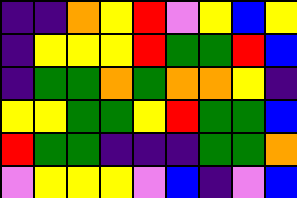[["indigo", "indigo", "orange", "yellow", "red", "violet", "yellow", "blue", "yellow"], ["indigo", "yellow", "yellow", "yellow", "red", "green", "green", "red", "blue"], ["indigo", "green", "green", "orange", "green", "orange", "orange", "yellow", "indigo"], ["yellow", "yellow", "green", "green", "yellow", "red", "green", "green", "blue"], ["red", "green", "green", "indigo", "indigo", "indigo", "green", "green", "orange"], ["violet", "yellow", "yellow", "yellow", "violet", "blue", "indigo", "violet", "blue"]]